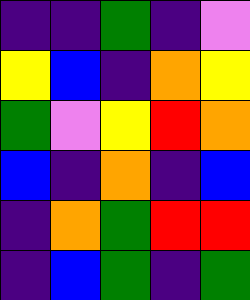[["indigo", "indigo", "green", "indigo", "violet"], ["yellow", "blue", "indigo", "orange", "yellow"], ["green", "violet", "yellow", "red", "orange"], ["blue", "indigo", "orange", "indigo", "blue"], ["indigo", "orange", "green", "red", "red"], ["indigo", "blue", "green", "indigo", "green"]]